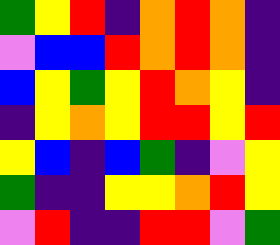[["green", "yellow", "red", "indigo", "orange", "red", "orange", "indigo"], ["violet", "blue", "blue", "red", "orange", "red", "orange", "indigo"], ["blue", "yellow", "green", "yellow", "red", "orange", "yellow", "indigo"], ["indigo", "yellow", "orange", "yellow", "red", "red", "yellow", "red"], ["yellow", "blue", "indigo", "blue", "green", "indigo", "violet", "yellow"], ["green", "indigo", "indigo", "yellow", "yellow", "orange", "red", "yellow"], ["violet", "red", "indigo", "indigo", "red", "red", "violet", "green"]]